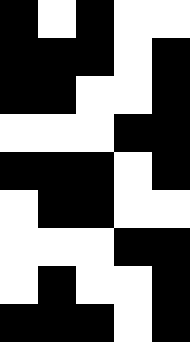[["black", "white", "black", "white", "white"], ["black", "black", "black", "white", "black"], ["black", "black", "white", "white", "black"], ["white", "white", "white", "black", "black"], ["black", "black", "black", "white", "black"], ["white", "black", "black", "white", "white"], ["white", "white", "white", "black", "black"], ["white", "black", "white", "white", "black"], ["black", "black", "black", "white", "black"]]